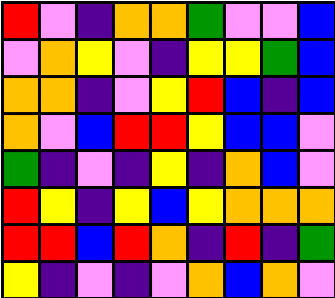[["red", "violet", "indigo", "orange", "orange", "green", "violet", "violet", "blue"], ["violet", "orange", "yellow", "violet", "indigo", "yellow", "yellow", "green", "blue"], ["orange", "orange", "indigo", "violet", "yellow", "red", "blue", "indigo", "blue"], ["orange", "violet", "blue", "red", "red", "yellow", "blue", "blue", "violet"], ["green", "indigo", "violet", "indigo", "yellow", "indigo", "orange", "blue", "violet"], ["red", "yellow", "indigo", "yellow", "blue", "yellow", "orange", "orange", "orange"], ["red", "red", "blue", "red", "orange", "indigo", "red", "indigo", "green"], ["yellow", "indigo", "violet", "indigo", "violet", "orange", "blue", "orange", "violet"]]